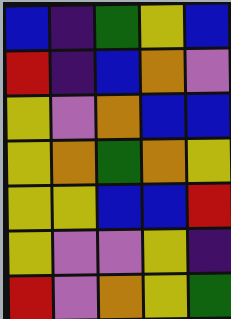[["blue", "indigo", "green", "yellow", "blue"], ["red", "indigo", "blue", "orange", "violet"], ["yellow", "violet", "orange", "blue", "blue"], ["yellow", "orange", "green", "orange", "yellow"], ["yellow", "yellow", "blue", "blue", "red"], ["yellow", "violet", "violet", "yellow", "indigo"], ["red", "violet", "orange", "yellow", "green"]]